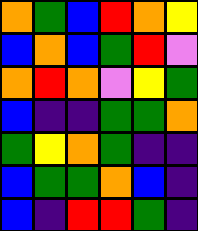[["orange", "green", "blue", "red", "orange", "yellow"], ["blue", "orange", "blue", "green", "red", "violet"], ["orange", "red", "orange", "violet", "yellow", "green"], ["blue", "indigo", "indigo", "green", "green", "orange"], ["green", "yellow", "orange", "green", "indigo", "indigo"], ["blue", "green", "green", "orange", "blue", "indigo"], ["blue", "indigo", "red", "red", "green", "indigo"]]